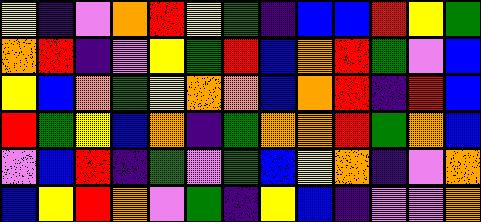[["yellow", "indigo", "violet", "orange", "red", "yellow", "green", "indigo", "blue", "blue", "red", "yellow", "green"], ["orange", "red", "indigo", "violet", "yellow", "green", "red", "blue", "orange", "red", "green", "violet", "blue"], ["yellow", "blue", "orange", "green", "yellow", "orange", "orange", "blue", "orange", "red", "indigo", "red", "blue"], ["red", "green", "yellow", "blue", "orange", "indigo", "green", "orange", "orange", "red", "green", "orange", "blue"], ["violet", "blue", "red", "indigo", "green", "violet", "green", "blue", "yellow", "orange", "indigo", "violet", "orange"], ["blue", "yellow", "red", "orange", "violet", "green", "indigo", "yellow", "blue", "indigo", "violet", "violet", "orange"]]